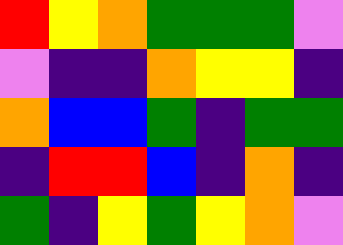[["red", "yellow", "orange", "green", "green", "green", "violet"], ["violet", "indigo", "indigo", "orange", "yellow", "yellow", "indigo"], ["orange", "blue", "blue", "green", "indigo", "green", "green"], ["indigo", "red", "red", "blue", "indigo", "orange", "indigo"], ["green", "indigo", "yellow", "green", "yellow", "orange", "violet"]]